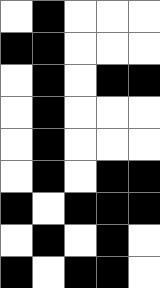[["white", "black", "white", "white", "white"], ["black", "black", "white", "white", "white"], ["white", "black", "white", "black", "black"], ["white", "black", "white", "white", "white"], ["white", "black", "white", "white", "white"], ["white", "black", "white", "black", "black"], ["black", "white", "black", "black", "black"], ["white", "black", "white", "black", "white"], ["black", "white", "black", "black", "white"]]